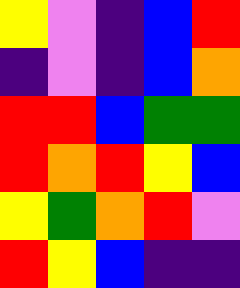[["yellow", "violet", "indigo", "blue", "red"], ["indigo", "violet", "indigo", "blue", "orange"], ["red", "red", "blue", "green", "green"], ["red", "orange", "red", "yellow", "blue"], ["yellow", "green", "orange", "red", "violet"], ["red", "yellow", "blue", "indigo", "indigo"]]